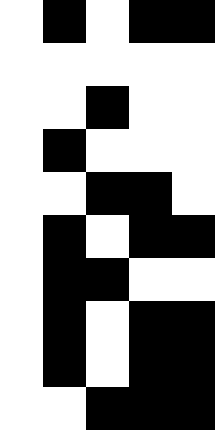[["white", "black", "white", "black", "black"], ["white", "white", "white", "white", "white"], ["white", "white", "black", "white", "white"], ["white", "black", "white", "white", "white"], ["white", "white", "black", "black", "white"], ["white", "black", "white", "black", "black"], ["white", "black", "black", "white", "white"], ["white", "black", "white", "black", "black"], ["white", "black", "white", "black", "black"], ["white", "white", "black", "black", "black"]]